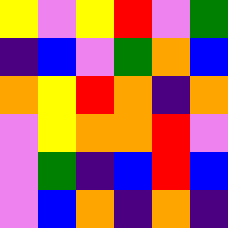[["yellow", "violet", "yellow", "red", "violet", "green"], ["indigo", "blue", "violet", "green", "orange", "blue"], ["orange", "yellow", "red", "orange", "indigo", "orange"], ["violet", "yellow", "orange", "orange", "red", "violet"], ["violet", "green", "indigo", "blue", "red", "blue"], ["violet", "blue", "orange", "indigo", "orange", "indigo"]]